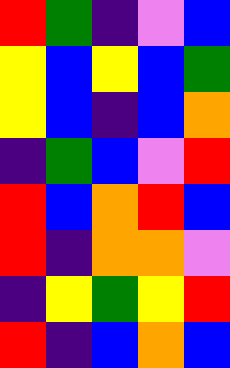[["red", "green", "indigo", "violet", "blue"], ["yellow", "blue", "yellow", "blue", "green"], ["yellow", "blue", "indigo", "blue", "orange"], ["indigo", "green", "blue", "violet", "red"], ["red", "blue", "orange", "red", "blue"], ["red", "indigo", "orange", "orange", "violet"], ["indigo", "yellow", "green", "yellow", "red"], ["red", "indigo", "blue", "orange", "blue"]]